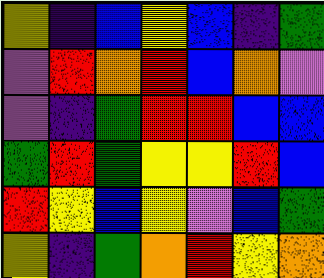[["yellow", "indigo", "blue", "yellow", "blue", "indigo", "green"], ["violet", "red", "orange", "red", "blue", "orange", "violet"], ["violet", "indigo", "green", "red", "red", "blue", "blue"], ["green", "red", "green", "yellow", "yellow", "red", "blue"], ["red", "yellow", "blue", "yellow", "violet", "blue", "green"], ["yellow", "indigo", "green", "orange", "red", "yellow", "orange"]]